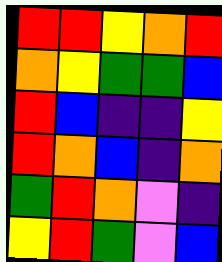[["red", "red", "yellow", "orange", "red"], ["orange", "yellow", "green", "green", "blue"], ["red", "blue", "indigo", "indigo", "yellow"], ["red", "orange", "blue", "indigo", "orange"], ["green", "red", "orange", "violet", "indigo"], ["yellow", "red", "green", "violet", "blue"]]